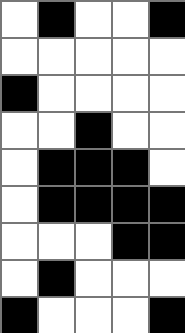[["white", "black", "white", "white", "black"], ["white", "white", "white", "white", "white"], ["black", "white", "white", "white", "white"], ["white", "white", "black", "white", "white"], ["white", "black", "black", "black", "white"], ["white", "black", "black", "black", "black"], ["white", "white", "white", "black", "black"], ["white", "black", "white", "white", "white"], ["black", "white", "white", "white", "black"]]